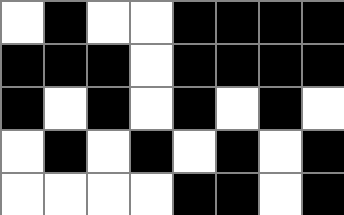[["white", "black", "white", "white", "black", "black", "black", "black"], ["black", "black", "black", "white", "black", "black", "black", "black"], ["black", "white", "black", "white", "black", "white", "black", "white"], ["white", "black", "white", "black", "white", "black", "white", "black"], ["white", "white", "white", "white", "black", "black", "white", "black"]]